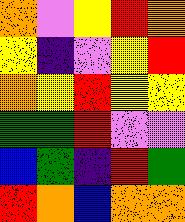[["orange", "violet", "yellow", "red", "orange"], ["yellow", "indigo", "violet", "yellow", "red"], ["orange", "yellow", "red", "yellow", "yellow"], ["green", "green", "red", "violet", "violet"], ["blue", "green", "indigo", "red", "green"], ["red", "orange", "blue", "orange", "orange"]]